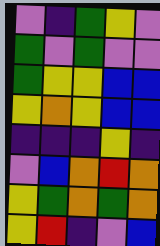[["violet", "indigo", "green", "yellow", "violet"], ["green", "violet", "green", "violet", "violet"], ["green", "yellow", "yellow", "blue", "blue"], ["yellow", "orange", "yellow", "blue", "blue"], ["indigo", "indigo", "indigo", "yellow", "indigo"], ["violet", "blue", "orange", "red", "orange"], ["yellow", "green", "orange", "green", "orange"], ["yellow", "red", "indigo", "violet", "blue"]]